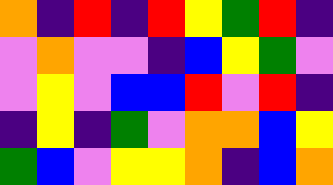[["orange", "indigo", "red", "indigo", "red", "yellow", "green", "red", "indigo"], ["violet", "orange", "violet", "violet", "indigo", "blue", "yellow", "green", "violet"], ["violet", "yellow", "violet", "blue", "blue", "red", "violet", "red", "indigo"], ["indigo", "yellow", "indigo", "green", "violet", "orange", "orange", "blue", "yellow"], ["green", "blue", "violet", "yellow", "yellow", "orange", "indigo", "blue", "orange"]]